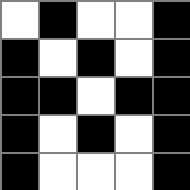[["white", "black", "white", "white", "black"], ["black", "white", "black", "white", "black"], ["black", "black", "white", "black", "black"], ["black", "white", "black", "white", "black"], ["black", "white", "white", "white", "black"]]